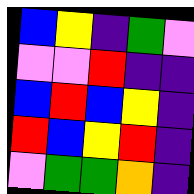[["blue", "yellow", "indigo", "green", "violet"], ["violet", "violet", "red", "indigo", "indigo"], ["blue", "red", "blue", "yellow", "indigo"], ["red", "blue", "yellow", "red", "indigo"], ["violet", "green", "green", "orange", "indigo"]]